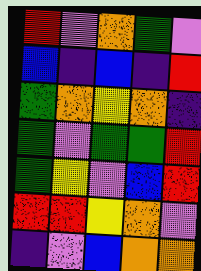[["red", "violet", "orange", "green", "violet"], ["blue", "indigo", "blue", "indigo", "red"], ["green", "orange", "yellow", "orange", "indigo"], ["green", "violet", "green", "green", "red"], ["green", "yellow", "violet", "blue", "red"], ["red", "red", "yellow", "orange", "violet"], ["indigo", "violet", "blue", "orange", "orange"]]